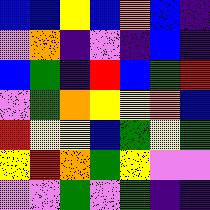[["blue", "blue", "yellow", "blue", "orange", "blue", "indigo"], ["violet", "orange", "indigo", "violet", "indigo", "blue", "indigo"], ["blue", "green", "indigo", "red", "blue", "green", "red"], ["violet", "green", "orange", "yellow", "yellow", "orange", "blue"], ["red", "yellow", "yellow", "blue", "green", "yellow", "green"], ["yellow", "red", "orange", "green", "yellow", "violet", "violet"], ["violet", "violet", "green", "violet", "green", "indigo", "indigo"]]